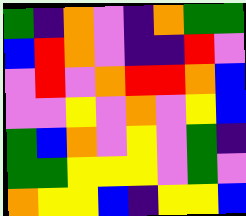[["green", "indigo", "orange", "violet", "indigo", "orange", "green", "green"], ["blue", "red", "orange", "violet", "indigo", "indigo", "red", "violet"], ["violet", "red", "violet", "orange", "red", "red", "orange", "blue"], ["violet", "violet", "yellow", "violet", "orange", "violet", "yellow", "blue"], ["green", "blue", "orange", "violet", "yellow", "violet", "green", "indigo"], ["green", "green", "yellow", "yellow", "yellow", "violet", "green", "violet"], ["orange", "yellow", "yellow", "blue", "indigo", "yellow", "yellow", "blue"]]